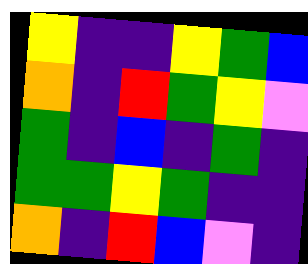[["yellow", "indigo", "indigo", "yellow", "green", "blue"], ["orange", "indigo", "red", "green", "yellow", "violet"], ["green", "indigo", "blue", "indigo", "green", "indigo"], ["green", "green", "yellow", "green", "indigo", "indigo"], ["orange", "indigo", "red", "blue", "violet", "indigo"]]